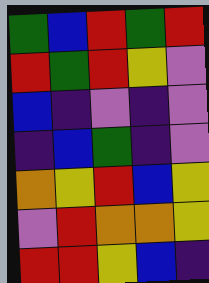[["green", "blue", "red", "green", "red"], ["red", "green", "red", "yellow", "violet"], ["blue", "indigo", "violet", "indigo", "violet"], ["indigo", "blue", "green", "indigo", "violet"], ["orange", "yellow", "red", "blue", "yellow"], ["violet", "red", "orange", "orange", "yellow"], ["red", "red", "yellow", "blue", "indigo"]]